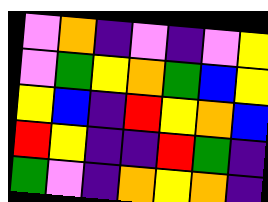[["violet", "orange", "indigo", "violet", "indigo", "violet", "yellow"], ["violet", "green", "yellow", "orange", "green", "blue", "yellow"], ["yellow", "blue", "indigo", "red", "yellow", "orange", "blue"], ["red", "yellow", "indigo", "indigo", "red", "green", "indigo"], ["green", "violet", "indigo", "orange", "yellow", "orange", "indigo"]]